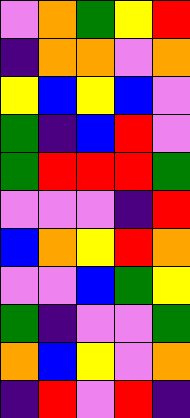[["violet", "orange", "green", "yellow", "red"], ["indigo", "orange", "orange", "violet", "orange"], ["yellow", "blue", "yellow", "blue", "violet"], ["green", "indigo", "blue", "red", "violet"], ["green", "red", "red", "red", "green"], ["violet", "violet", "violet", "indigo", "red"], ["blue", "orange", "yellow", "red", "orange"], ["violet", "violet", "blue", "green", "yellow"], ["green", "indigo", "violet", "violet", "green"], ["orange", "blue", "yellow", "violet", "orange"], ["indigo", "red", "violet", "red", "indigo"]]